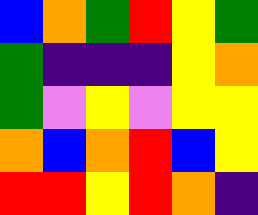[["blue", "orange", "green", "red", "yellow", "green"], ["green", "indigo", "indigo", "indigo", "yellow", "orange"], ["green", "violet", "yellow", "violet", "yellow", "yellow"], ["orange", "blue", "orange", "red", "blue", "yellow"], ["red", "red", "yellow", "red", "orange", "indigo"]]